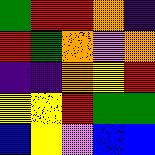[["green", "red", "red", "orange", "indigo"], ["red", "green", "orange", "violet", "orange"], ["indigo", "indigo", "orange", "yellow", "red"], ["yellow", "yellow", "red", "green", "green"], ["blue", "yellow", "violet", "blue", "blue"]]